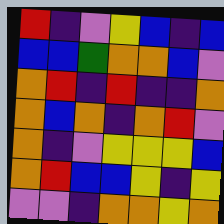[["red", "indigo", "violet", "yellow", "blue", "indigo", "blue"], ["blue", "blue", "green", "orange", "orange", "blue", "violet"], ["orange", "red", "indigo", "red", "indigo", "indigo", "orange"], ["orange", "blue", "orange", "indigo", "orange", "red", "violet"], ["orange", "indigo", "violet", "yellow", "yellow", "yellow", "blue"], ["orange", "red", "blue", "blue", "yellow", "indigo", "yellow"], ["violet", "violet", "indigo", "orange", "orange", "yellow", "orange"]]